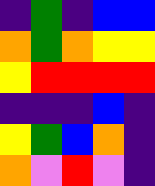[["indigo", "green", "indigo", "blue", "blue"], ["orange", "green", "orange", "yellow", "yellow"], ["yellow", "red", "red", "red", "red"], ["indigo", "indigo", "indigo", "blue", "indigo"], ["yellow", "green", "blue", "orange", "indigo"], ["orange", "violet", "red", "violet", "indigo"]]